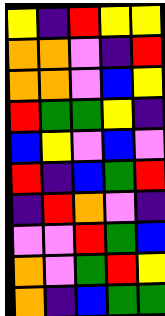[["yellow", "indigo", "red", "yellow", "yellow"], ["orange", "orange", "violet", "indigo", "red"], ["orange", "orange", "violet", "blue", "yellow"], ["red", "green", "green", "yellow", "indigo"], ["blue", "yellow", "violet", "blue", "violet"], ["red", "indigo", "blue", "green", "red"], ["indigo", "red", "orange", "violet", "indigo"], ["violet", "violet", "red", "green", "blue"], ["orange", "violet", "green", "red", "yellow"], ["orange", "indigo", "blue", "green", "green"]]